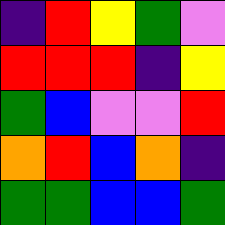[["indigo", "red", "yellow", "green", "violet"], ["red", "red", "red", "indigo", "yellow"], ["green", "blue", "violet", "violet", "red"], ["orange", "red", "blue", "orange", "indigo"], ["green", "green", "blue", "blue", "green"]]